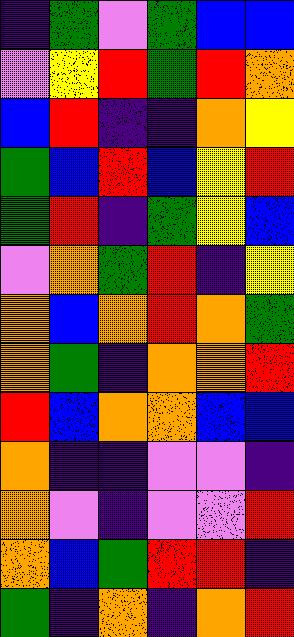[["indigo", "green", "violet", "green", "blue", "blue"], ["violet", "yellow", "red", "green", "red", "orange"], ["blue", "red", "indigo", "indigo", "orange", "yellow"], ["green", "blue", "red", "blue", "yellow", "red"], ["green", "red", "indigo", "green", "yellow", "blue"], ["violet", "orange", "green", "red", "indigo", "yellow"], ["orange", "blue", "orange", "red", "orange", "green"], ["orange", "green", "indigo", "orange", "orange", "red"], ["red", "blue", "orange", "orange", "blue", "blue"], ["orange", "indigo", "indigo", "violet", "violet", "indigo"], ["orange", "violet", "indigo", "violet", "violet", "red"], ["orange", "blue", "green", "red", "red", "indigo"], ["green", "indigo", "orange", "indigo", "orange", "red"]]